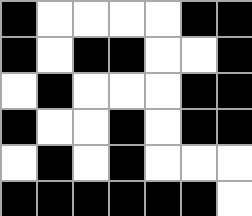[["black", "white", "white", "white", "white", "black", "black"], ["black", "white", "black", "black", "white", "white", "black"], ["white", "black", "white", "white", "white", "black", "black"], ["black", "white", "white", "black", "white", "black", "black"], ["white", "black", "white", "black", "white", "white", "white"], ["black", "black", "black", "black", "black", "black", "white"]]